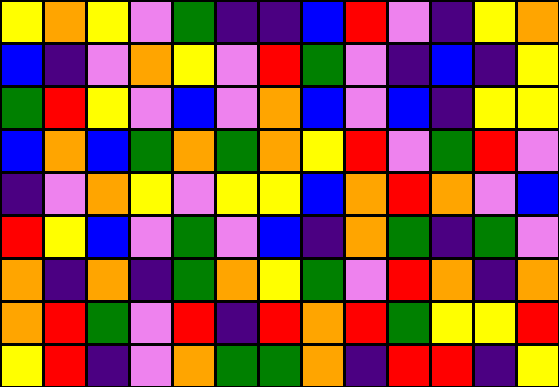[["yellow", "orange", "yellow", "violet", "green", "indigo", "indigo", "blue", "red", "violet", "indigo", "yellow", "orange"], ["blue", "indigo", "violet", "orange", "yellow", "violet", "red", "green", "violet", "indigo", "blue", "indigo", "yellow"], ["green", "red", "yellow", "violet", "blue", "violet", "orange", "blue", "violet", "blue", "indigo", "yellow", "yellow"], ["blue", "orange", "blue", "green", "orange", "green", "orange", "yellow", "red", "violet", "green", "red", "violet"], ["indigo", "violet", "orange", "yellow", "violet", "yellow", "yellow", "blue", "orange", "red", "orange", "violet", "blue"], ["red", "yellow", "blue", "violet", "green", "violet", "blue", "indigo", "orange", "green", "indigo", "green", "violet"], ["orange", "indigo", "orange", "indigo", "green", "orange", "yellow", "green", "violet", "red", "orange", "indigo", "orange"], ["orange", "red", "green", "violet", "red", "indigo", "red", "orange", "red", "green", "yellow", "yellow", "red"], ["yellow", "red", "indigo", "violet", "orange", "green", "green", "orange", "indigo", "red", "red", "indigo", "yellow"]]